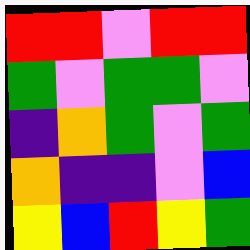[["red", "red", "violet", "red", "red"], ["green", "violet", "green", "green", "violet"], ["indigo", "orange", "green", "violet", "green"], ["orange", "indigo", "indigo", "violet", "blue"], ["yellow", "blue", "red", "yellow", "green"]]